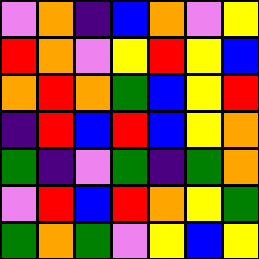[["violet", "orange", "indigo", "blue", "orange", "violet", "yellow"], ["red", "orange", "violet", "yellow", "red", "yellow", "blue"], ["orange", "red", "orange", "green", "blue", "yellow", "red"], ["indigo", "red", "blue", "red", "blue", "yellow", "orange"], ["green", "indigo", "violet", "green", "indigo", "green", "orange"], ["violet", "red", "blue", "red", "orange", "yellow", "green"], ["green", "orange", "green", "violet", "yellow", "blue", "yellow"]]